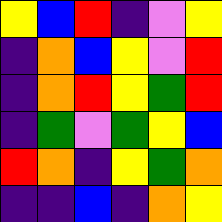[["yellow", "blue", "red", "indigo", "violet", "yellow"], ["indigo", "orange", "blue", "yellow", "violet", "red"], ["indigo", "orange", "red", "yellow", "green", "red"], ["indigo", "green", "violet", "green", "yellow", "blue"], ["red", "orange", "indigo", "yellow", "green", "orange"], ["indigo", "indigo", "blue", "indigo", "orange", "yellow"]]